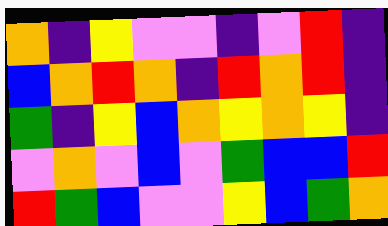[["orange", "indigo", "yellow", "violet", "violet", "indigo", "violet", "red", "indigo"], ["blue", "orange", "red", "orange", "indigo", "red", "orange", "red", "indigo"], ["green", "indigo", "yellow", "blue", "orange", "yellow", "orange", "yellow", "indigo"], ["violet", "orange", "violet", "blue", "violet", "green", "blue", "blue", "red"], ["red", "green", "blue", "violet", "violet", "yellow", "blue", "green", "orange"]]